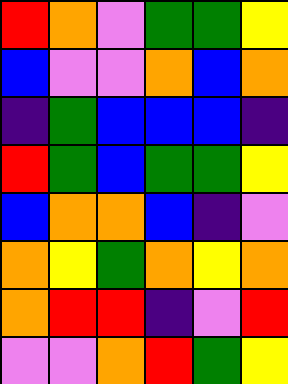[["red", "orange", "violet", "green", "green", "yellow"], ["blue", "violet", "violet", "orange", "blue", "orange"], ["indigo", "green", "blue", "blue", "blue", "indigo"], ["red", "green", "blue", "green", "green", "yellow"], ["blue", "orange", "orange", "blue", "indigo", "violet"], ["orange", "yellow", "green", "orange", "yellow", "orange"], ["orange", "red", "red", "indigo", "violet", "red"], ["violet", "violet", "orange", "red", "green", "yellow"]]